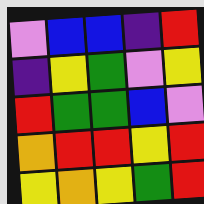[["violet", "blue", "blue", "indigo", "red"], ["indigo", "yellow", "green", "violet", "yellow"], ["red", "green", "green", "blue", "violet"], ["orange", "red", "red", "yellow", "red"], ["yellow", "orange", "yellow", "green", "red"]]